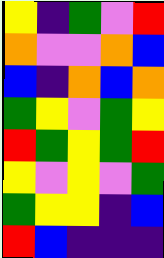[["yellow", "indigo", "green", "violet", "red"], ["orange", "violet", "violet", "orange", "blue"], ["blue", "indigo", "orange", "blue", "orange"], ["green", "yellow", "violet", "green", "yellow"], ["red", "green", "yellow", "green", "red"], ["yellow", "violet", "yellow", "violet", "green"], ["green", "yellow", "yellow", "indigo", "blue"], ["red", "blue", "indigo", "indigo", "indigo"]]